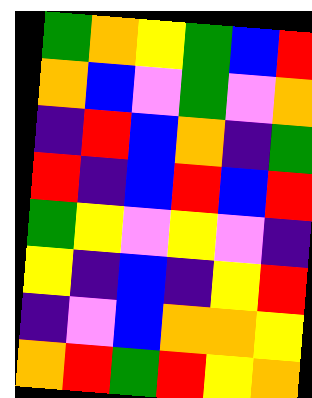[["green", "orange", "yellow", "green", "blue", "red"], ["orange", "blue", "violet", "green", "violet", "orange"], ["indigo", "red", "blue", "orange", "indigo", "green"], ["red", "indigo", "blue", "red", "blue", "red"], ["green", "yellow", "violet", "yellow", "violet", "indigo"], ["yellow", "indigo", "blue", "indigo", "yellow", "red"], ["indigo", "violet", "blue", "orange", "orange", "yellow"], ["orange", "red", "green", "red", "yellow", "orange"]]